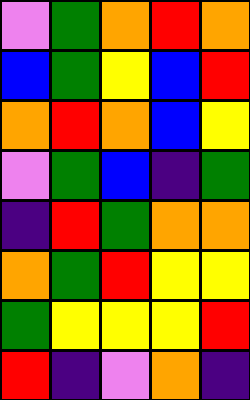[["violet", "green", "orange", "red", "orange"], ["blue", "green", "yellow", "blue", "red"], ["orange", "red", "orange", "blue", "yellow"], ["violet", "green", "blue", "indigo", "green"], ["indigo", "red", "green", "orange", "orange"], ["orange", "green", "red", "yellow", "yellow"], ["green", "yellow", "yellow", "yellow", "red"], ["red", "indigo", "violet", "orange", "indigo"]]